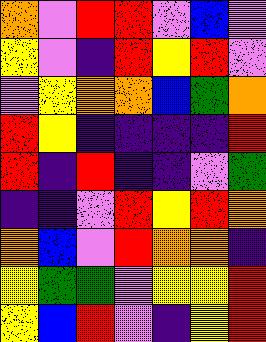[["orange", "violet", "red", "red", "violet", "blue", "violet"], ["yellow", "violet", "indigo", "red", "yellow", "red", "violet"], ["violet", "yellow", "orange", "orange", "blue", "green", "orange"], ["red", "yellow", "indigo", "indigo", "indigo", "indigo", "red"], ["red", "indigo", "red", "indigo", "indigo", "violet", "green"], ["indigo", "indigo", "violet", "red", "yellow", "red", "orange"], ["orange", "blue", "violet", "red", "orange", "orange", "indigo"], ["yellow", "green", "green", "violet", "yellow", "yellow", "red"], ["yellow", "blue", "red", "violet", "indigo", "yellow", "red"]]